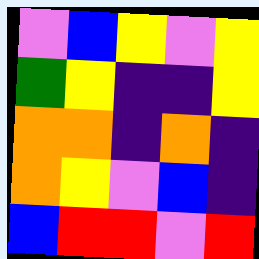[["violet", "blue", "yellow", "violet", "yellow"], ["green", "yellow", "indigo", "indigo", "yellow"], ["orange", "orange", "indigo", "orange", "indigo"], ["orange", "yellow", "violet", "blue", "indigo"], ["blue", "red", "red", "violet", "red"]]